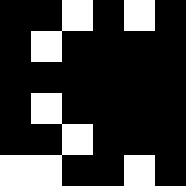[["black", "black", "white", "black", "white", "black"], ["black", "white", "black", "black", "black", "black"], ["black", "black", "black", "black", "black", "black"], ["black", "white", "black", "black", "black", "black"], ["black", "black", "white", "black", "black", "black"], ["white", "white", "black", "black", "white", "black"]]